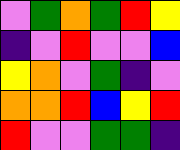[["violet", "green", "orange", "green", "red", "yellow"], ["indigo", "violet", "red", "violet", "violet", "blue"], ["yellow", "orange", "violet", "green", "indigo", "violet"], ["orange", "orange", "red", "blue", "yellow", "red"], ["red", "violet", "violet", "green", "green", "indigo"]]